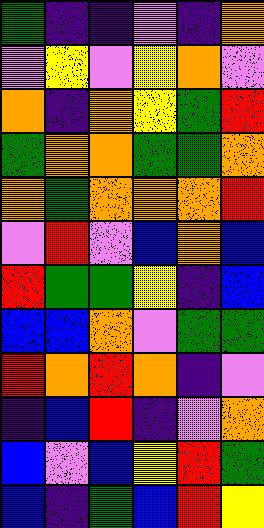[["green", "indigo", "indigo", "violet", "indigo", "orange"], ["violet", "yellow", "violet", "yellow", "orange", "violet"], ["orange", "indigo", "orange", "yellow", "green", "red"], ["green", "orange", "orange", "green", "green", "orange"], ["orange", "green", "orange", "orange", "orange", "red"], ["violet", "red", "violet", "blue", "orange", "blue"], ["red", "green", "green", "yellow", "indigo", "blue"], ["blue", "blue", "orange", "violet", "green", "green"], ["red", "orange", "red", "orange", "indigo", "violet"], ["indigo", "blue", "red", "indigo", "violet", "orange"], ["blue", "violet", "blue", "yellow", "red", "green"], ["blue", "indigo", "green", "blue", "red", "yellow"]]